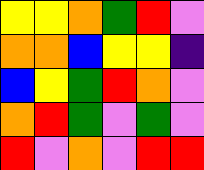[["yellow", "yellow", "orange", "green", "red", "violet"], ["orange", "orange", "blue", "yellow", "yellow", "indigo"], ["blue", "yellow", "green", "red", "orange", "violet"], ["orange", "red", "green", "violet", "green", "violet"], ["red", "violet", "orange", "violet", "red", "red"]]